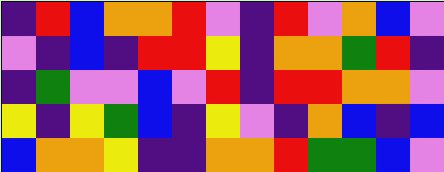[["indigo", "red", "blue", "orange", "orange", "red", "violet", "indigo", "red", "violet", "orange", "blue", "violet"], ["violet", "indigo", "blue", "indigo", "red", "red", "yellow", "indigo", "orange", "orange", "green", "red", "indigo"], ["indigo", "green", "violet", "violet", "blue", "violet", "red", "indigo", "red", "red", "orange", "orange", "violet"], ["yellow", "indigo", "yellow", "green", "blue", "indigo", "yellow", "violet", "indigo", "orange", "blue", "indigo", "blue"], ["blue", "orange", "orange", "yellow", "indigo", "indigo", "orange", "orange", "red", "green", "green", "blue", "violet"]]